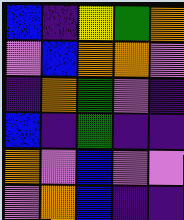[["blue", "indigo", "yellow", "green", "orange"], ["violet", "blue", "orange", "orange", "violet"], ["indigo", "orange", "green", "violet", "indigo"], ["blue", "indigo", "green", "indigo", "indigo"], ["orange", "violet", "blue", "violet", "violet"], ["violet", "orange", "blue", "indigo", "indigo"]]